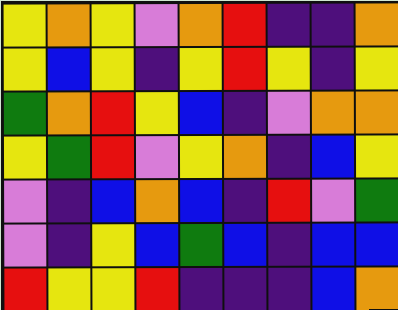[["yellow", "orange", "yellow", "violet", "orange", "red", "indigo", "indigo", "orange"], ["yellow", "blue", "yellow", "indigo", "yellow", "red", "yellow", "indigo", "yellow"], ["green", "orange", "red", "yellow", "blue", "indigo", "violet", "orange", "orange"], ["yellow", "green", "red", "violet", "yellow", "orange", "indigo", "blue", "yellow"], ["violet", "indigo", "blue", "orange", "blue", "indigo", "red", "violet", "green"], ["violet", "indigo", "yellow", "blue", "green", "blue", "indigo", "blue", "blue"], ["red", "yellow", "yellow", "red", "indigo", "indigo", "indigo", "blue", "orange"]]